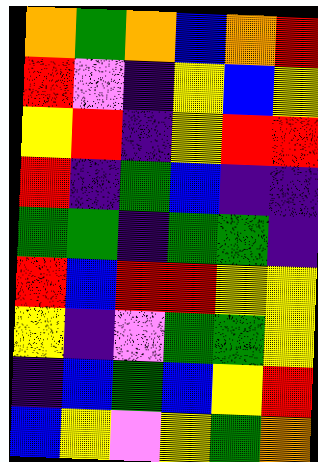[["orange", "green", "orange", "blue", "orange", "red"], ["red", "violet", "indigo", "yellow", "blue", "yellow"], ["yellow", "red", "indigo", "yellow", "red", "red"], ["red", "indigo", "green", "blue", "indigo", "indigo"], ["green", "green", "indigo", "green", "green", "indigo"], ["red", "blue", "red", "red", "yellow", "yellow"], ["yellow", "indigo", "violet", "green", "green", "yellow"], ["indigo", "blue", "green", "blue", "yellow", "red"], ["blue", "yellow", "violet", "yellow", "green", "orange"]]